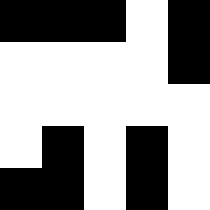[["black", "black", "black", "white", "black"], ["white", "white", "white", "white", "black"], ["white", "white", "white", "white", "white"], ["white", "black", "white", "black", "white"], ["black", "black", "white", "black", "white"]]